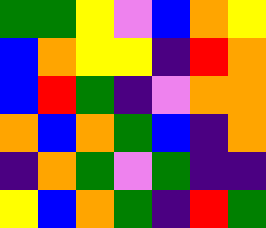[["green", "green", "yellow", "violet", "blue", "orange", "yellow"], ["blue", "orange", "yellow", "yellow", "indigo", "red", "orange"], ["blue", "red", "green", "indigo", "violet", "orange", "orange"], ["orange", "blue", "orange", "green", "blue", "indigo", "orange"], ["indigo", "orange", "green", "violet", "green", "indigo", "indigo"], ["yellow", "blue", "orange", "green", "indigo", "red", "green"]]